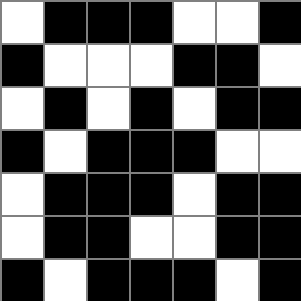[["white", "black", "black", "black", "white", "white", "black"], ["black", "white", "white", "white", "black", "black", "white"], ["white", "black", "white", "black", "white", "black", "black"], ["black", "white", "black", "black", "black", "white", "white"], ["white", "black", "black", "black", "white", "black", "black"], ["white", "black", "black", "white", "white", "black", "black"], ["black", "white", "black", "black", "black", "white", "black"]]